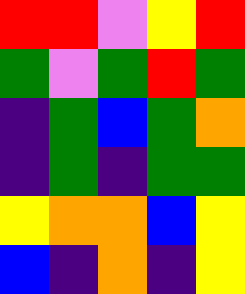[["red", "red", "violet", "yellow", "red"], ["green", "violet", "green", "red", "green"], ["indigo", "green", "blue", "green", "orange"], ["indigo", "green", "indigo", "green", "green"], ["yellow", "orange", "orange", "blue", "yellow"], ["blue", "indigo", "orange", "indigo", "yellow"]]